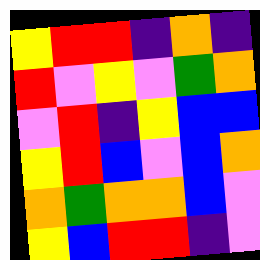[["yellow", "red", "red", "indigo", "orange", "indigo"], ["red", "violet", "yellow", "violet", "green", "orange"], ["violet", "red", "indigo", "yellow", "blue", "blue"], ["yellow", "red", "blue", "violet", "blue", "orange"], ["orange", "green", "orange", "orange", "blue", "violet"], ["yellow", "blue", "red", "red", "indigo", "violet"]]